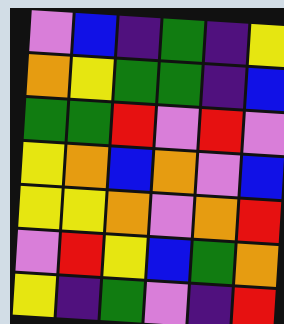[["violet", "blue", "indigo", "green", "indigo", "yellow"], ["orange", "yellow", "green", "green", "indigo", "blue"], ["green", "green", "red", "violet", "red", "violet"], ["yellow", "orange", "blue", "orange", "violet", "blue"], ["yellow", "yellow", "orange", "violet", "orange", "red"], ["violet", "red", "yellow", "blue", "green", "orange"], ["yellow", "indigo", "green", "violet", "indigo", "red"]]